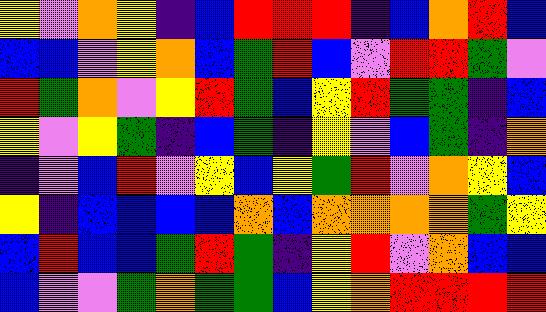[["yellow", "violet", "orange", "yellow", "indigo", "blue", "red", "red", "red", "indigo", "blue", "orange", "red", "blue"], ["blue", "blue", "violet", "yellow", "orange", "blue", "green", "red", "blue", "violet", "red", "red", "green", "violet"], ["red", "green", "orange", "violet", "yellow", "red", "green", "blue", "yellow", "red", "green", "green", "indigo", "blue"], ["yellow", "violet", "yellow", "green", "indigo", "blue", "green", "indigo", "yellow", "violet", "blue", "green", "indigo", "orange"], ["indigo", "violet", "blue", "red", "violet", "yellow", "blue", "yellow", "green", "red", "violet", "orange", "yellow", "blue"], ["yellow", "indigo", "blue", "blue", "blue", "blue", "orange", "blue", "orange", "orange", "orange", "orange", "green", "yellow"], ["blue", "red", "blue", "blue", "green", "red", "green", "indigo", "yellow", "red", "violet", "orange", "blue", "blue"], ["blue", "violet", "violet", "green", "orange", "green", "green", "blue", "yellow", "orange", "red", "red", "red", "red"]]